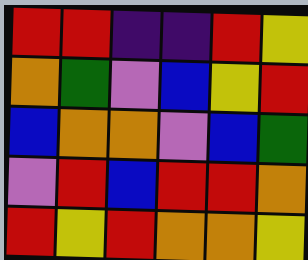[["red", "red", "indigo", "indigo", "red", "yellow"], ["orange", "green", "violet", "blue", "yellow", "red"], ["blue", "orange", "orange", "violet", "blue", "green"], ["violet", "red", "blue", "red", "red", "orange"], ["red", "yellow", "red", "orange", "orange", "yellow"]]